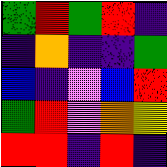[["green", "red", "green", "red", "indigo"], ["indigo", "orange", "indigo", "indigo", "green"], ["blue", "indigo", "violet", "blue", "red"], ["green", "red", "violet", "orange", "yellow"], ["red", "red", "indigo", "red", "indigo"]]